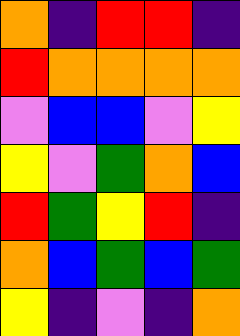[["orange", "indigo", "red", "red", "indigo"], ["red", "orange", "orange", "orange", "orange"], ["violet", "blue", "blue", "violet", "yellow"], ["yellow", "violet", "green", "orange", "blue"], ["red", "green", "yellow", "red", "indigo"], ["orange", "blue", "green", "blue", "green"], ["yellow", "indigo", "violet", "indigo", "orange"]]